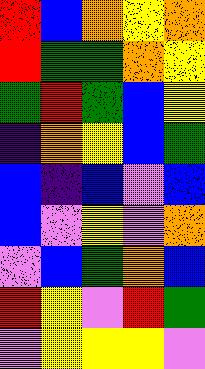[["red", "blue", "orange", "yellow", "orange"], ["red", "green", "green", "orange", "yellow"], ["green", "red", "green", "blue", "yellow"], ["indigo", "orange", "yellow", "blue", "green"], ["blue", "indigo", "blue", "violet", "blue"], ["blue", "violet", "yellow", "violet", "orange"], ["violet", "blue", "green", "orange", "blue"], ["red", "yellow", "violet", "red", "green"], ["violet", "yellow", "yellow", "yellow", "violet"]]